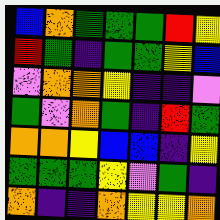[["blue", "orange", "green", "green", "green", "red", "yellow"], ["red", "green", "indigo", "green", "green", "yellow", "blue"], ["violet", "orange", "orange", "yellow", "indigo", "indigo", "violet"], ["green", "violet", "orange", "green", "indigo", "red", "green"], ["orange", "orange", "yellow", "blue", "blue", "indigo", "yellow"], ["green", "green", "green", "yellow", "violet", "green", "indigo"], ["orange", "indigo", "indigo", "orange", "yellow", "yellow", "orange"]]